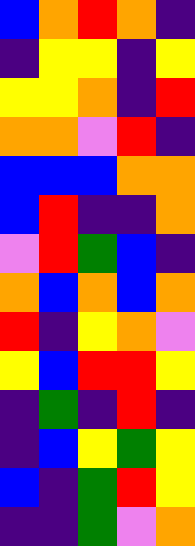[["blue", "orange", "red", "orange", "indigo"], ["indigo", "yellow", "yellow", "indigo", "yellow"], ["yellow", "yellow", "orange", "indigo", "red"], ["orange", "orange", "violet", "red", "indigo"], ["blue", "blue", "blue", "orange", "orange"], ["blue", "red", "indigo", "indigo", "orange"], ["violet", "red", "green", "blue", "indigo"], ["orange", "blue", "orange", "blue", "orange"], ["red", "indigo", "yellow", "orange", "violet"], ["yellow", "blue", "red", "red", "yellow"], ["indigo", "green", "indigo", "red", "indigo"], ["indigo", "blue", "yellow", "green", "yellow"], ["blue", "indigo", "green", "red", "yellow"], ["indigo", "indigo", "green", "violet", "orange"]]